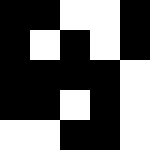[["black", "black", "white", "white", "black"], ["black", "white", "black", "white", "black"], ["black", "black", "black", "black", "white"], ["black", "black", "white", "black", "white"], ["white", "white", "black", "black", "white"]]